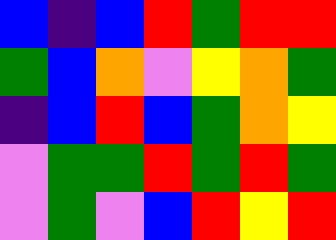[["blue", "indigo", "blue", "red", "green", "red", "red"], ["green", "blue", "orange", "violet", "yellow", "orange", "green"], ["indigo", "blue", "red", "blue", "green", "orange", "yellow"], ["violet", "green", "green", "red", "green", "red", "green"], ["violet", "green", "violet", "blue", "red", "yellow", "red"]]